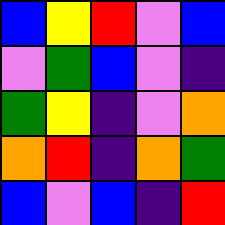[["blue", "yellow", "red", "violet", "blue"], ["violet", "green", "blue", "violet", "indigo"], ["green", "yellow", "indigo", "violet", "orange"], ["orange", "red", "indigo", "orange", "green"], ["blue", "violet", "blue", "indigo", "red"]]